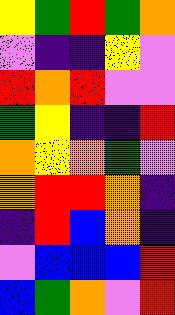[["yellow", "green", "red", "green", "orange"], ["violet", "indigo", "indigo", "yellow", "violet"], ["red", "orange", "red", "violet", "violet"], ["green", "yellow", "indigo", "indigo", "red"], ["orange", "yellow", "orange", "green", "violet"], ["orange", "red", "red", "orange", "indigo"], ["indigo", "red", "blue", "orange", "indigo"], ["violet", "blue", "blue", "blue", "red"], ["blue", "green", "orange", "violet", "red"]]